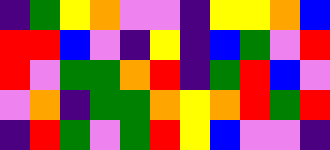[["indigo", "green", "yellow", "orange", "violet", "violet", "indigo", "yellow", "yellow", "orange", "blue"], ["red", "red", "blue", "violet", "indigo", "yellow", "indigo", "blue", "green", "violet", "red"], ["red", "violet", "green", "green", "orange", "red", "indigo", "green", "red", "blue", "violet"], ["violet", "orange", "indigo", "green", "green", "orange", "yellow", "orange", "red", "green", "red"], ["indigo", "red", "green", "violet", "green", "red", "yellow", "blue", "violet", "violet", "indigo"]]